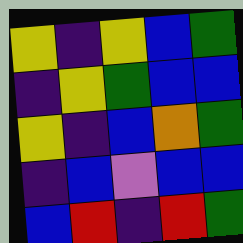[["yellow", "indigo", "yellow", "blue", "green"], ["indigo", "yellow", "green", "blue", "blue"], ["yellow", "indigo", "blue", "orange", "green"], ["indigo", "blue", "violet", "blue", "blue"], ["blue", "red", "indigo", "red", "green"]]